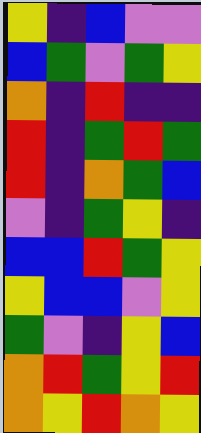[["yellow", "indigo", "blue", "violet", "violet"], ["blue", "green", "violet", "green", "yellow"], ["orange", "indigo", "red", "indigo", "indigo"], ["red", "indigo", "green", "red", "green"], ["red", "indigo", "orange", "green", "blue"], ["violet", "indigo", "green", "yellow", "indigo"], ["blue", "blue", "red", "green", "yellow"], ["yellow", "blue", "blue", "violet", "yellow"], ["green", "violet", "indigo", "yellow", "blue"], ["orange", "red", "green", "yellow", "red"], ["orange", "yellow", "red", "orange", "yellow"]]